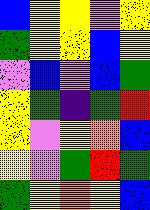[["blue", "yellow", "yellow", "violet", "yellow"], ["green", "yellow", "yellow", "blue", "yellow"], ["violet", "blue", "violet", "blue", "green"], ["yellow", "green", "indigo", "green", "red"], ["yellow", "violet", "yellow", "orange", "blue"], ["yellow", "violet", "green", "red", "green"], ["green", "yellow", "orange", "yellow", "blue"]]